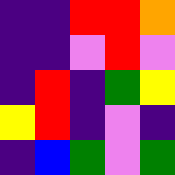[["indigo", "indigo", "red", "red", "orange"], ["indigo", "indigo", "violet", "red", "violet"], ["indigo", "red", "indigo", "green", "yellow"], ["yellow", "red", "indigo", "violet", "indigo"], ["indigo", "blue", "green", "violet", "green"]]